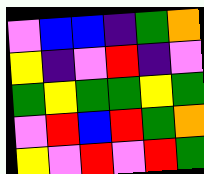[["violet", "blue", "blue", "indigo", "green", "orange"], ["yellow", "indigo", "violet", "red", "indigo", "violet"], ["green", "yellow", "green", "green", "yellow", "green"], ["violet", "red", "blue", "red", "green", "orange"], ["yellow", "violet", "red", "violet", "red", "green"]]